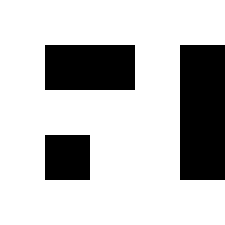[["white", "white", "white", "white", "white"], ["white", "black", "black", "white", "black"], ["white", "white", "white", "white", "black"], ["white", "black", "white", "white", "black"], ["white", "white", "white", "white", "white"]]